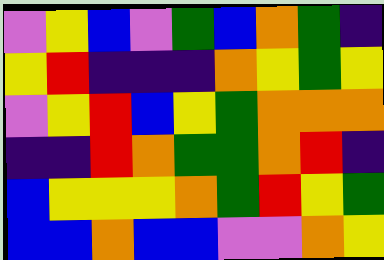[["violet", "yellow", "blue", "violet", "green", "blue", "orange", "green", "indigo"], ["yellow", "red", "indigo", "indigo", "indigo", "orange", "yellow", "green", "yellow"], ["violet", "yellow", "red", "blue", "yellow", "green", "orange", "orange", "orange"], ["indigo", "indigo", "red", "orange", "green", "green", "orange", "red", "indigo"], ["blue", "yellow", "yellow", "yellow", "orange", "green", "red", "yellow", "green"], ["blue", "blue", "orange", "blue", "blue", "violet", "violet", "orange", "yellow"]]